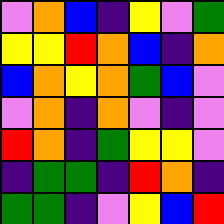[["violet", "orange", "blue", "indigo", "yellow", "violet", "green"], ["yellow", "yellow", "red", "orange", "blue", "indigo", "orange"], ["blue", "orange", "yellow", "orange", "green", "blue", "violet"], ["violet", "orange", "indigo", "orange", "violet", "indigo", "violet"], ["red", "orange", "indigo", "green", "yellow", "yellow", "violet"], ["indigo", "green", "green", "indigo", "red", "orange", "indigo"], ["green", "green", "indigo", "violet", "yellow", "blue", "red"]]